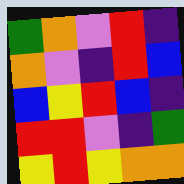[["green", "orange", "violet", "red", "indigo"], ["orange", "violet", "indigo", "red", "blue"], ["blue", "yellow", "red", "blue", "indigo"], ["red", "red", "violet", "indigo", "green"], ["yellow", "red", "yellow", "orange", "orange"]]